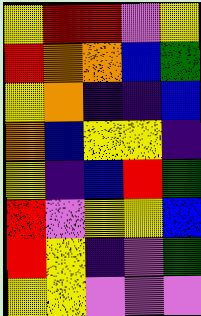[["yellow", "red", "red", "violet", "yellow"], ["red", "orange", "orange", "blue", "green"], ["yellow", "orange", "indigo", "indigo", "blue"], ["orange", "blue", "yellow", "yellow", "indigo"], ["yellow", "indigo", "blue", "red", "green"], ["red", "violet", "yellow", "yellow", "blue"], ["red", "yellow", "indigo", "violet", "green"], ["yellow", "yellow", "violet", "violet", "violet"]]